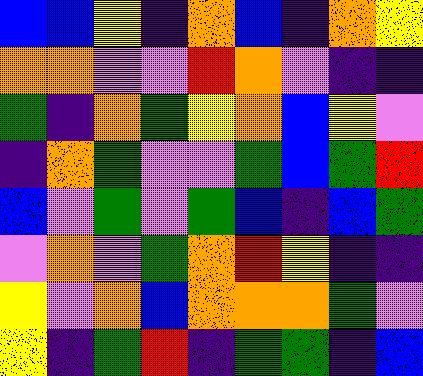[["blue", "blue", "yellow", "indigo", "orange", "blue", "indigo", "orange", "yellow"], ["orange", "orange", "violet", "violet", "red", "orange", "violet", "indigo", "indigo"], ["green", "indigo", "orange", "green", "yellow", "orange", "blue", "yellow", "violet"], ["indigo", "orange", "green", "violet", "violet", "green", "blue", "green", "red"], ["blue", "violet", "green", "violet", "green", "blue", "indigo", "blue", "green"], ["violet", "orange", "violet", "green", "orange", "red", "yellow", "indigo", "indigo"], ["yellow", "violet", "orange", "blue", "orange", "orange", "orange", "green", "violet"], ["yellow", "indigo", "green", "red", "indigo", "green", "green", "indigo", "blue"]]